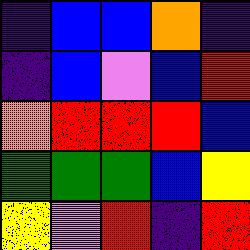[["indigo", "blue", "blue", "orange", "indigo"], ["indigo", "blue", "violet", "blue", "red"], ["orange", "red", "red", "red", "blue"], ["green", "green", "green", "blue", "yellow"], ["yellow", "violet", "red", "indigo", "red"]]